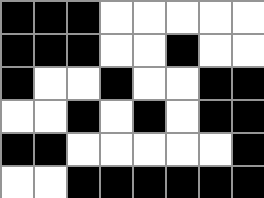[["black", "black", "black", "white", "white", "white", "white", "white"], ["black", "black", "black", "white", "white", "black", "white", "white"], ["black", "white", "white", "black", "white", "white", "black", "black"], ["white", "white", "black", "white", "black", "white", "black", "black"], ["black", "black", "white", "white", "white", "white", "white", "black"], ["white", "white", "black", "black", "black", "black", "black", "black"]]